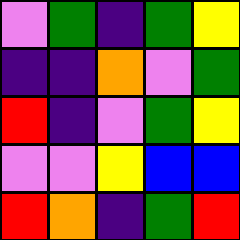[["violet", "green", "indigo", "green", "yellow"], ["indigo", "indigo", "orange", "violet", "green"], ["red", "indigo", "violet", "green", "yellow"], ["violet", "violet", "yellow", "blue", "blue"], ["red", "orange", "indigo", "green", "red"]]